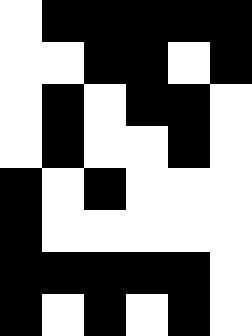[["white", "black", "black", "black", "black", "black"], ["white", "white", "black", "black", "white", "black"], ["white", "black", "white", "black", "black", "white"], ["white", "black", "white", "white", "black", "white"], ["black", "white", "black", "white", "white", "white"], ["black", "white", "white", "white", "white", "white"], ["black", "black", "black", "black", "black", "white"], ["black", "white", "black", "white", "black", "white"]]